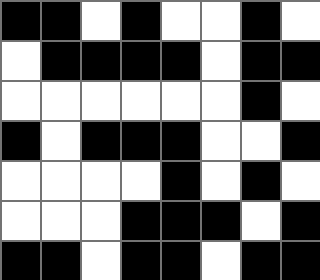[["black", "black", "white", "black", "white", "white", "black", "white"], ["white", "black", "black", "black", "black", "white", "black", "black"], ["white", "white", "white", "white", "white", "white", "black", "white"], ["black", "white", "black", "black", "black", "white", "white", "black"], ["white", "white", "white", "white", "black", "white", "black", "white"], ["white", "white", "white", "black", "black", "black", "white", "black"], ["black", "black", "white", "black", "black", "white", "black", "black"]]